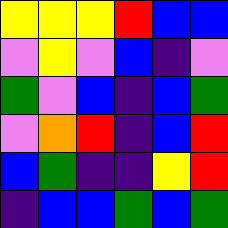[["yellow", "yellow", "yellow", "red", "blue", "blue"], ["violet", "yellow", "violet", "blue", "indigo", "violet"], ["green", "violet", "blue", "indigo", "blue", "green"], ["violet", "orange", "red", "indigo", "blue", "red"], ["blue", "green", "indigo", "indigo", "yellow", "red"], ["indigo", "blue", "blue", "green", "blue", "green"]]